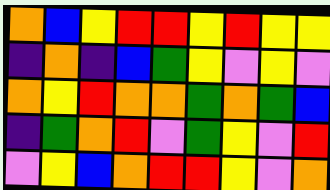[["orange", "blue", "yellow", "red", "red", "yellow", "red", "yellow", "yellow"], ["indigo", "orange", "indigo", "blue", "green", "yellow", "violet", "yellow", "violet"], ["orange", "yellow", "red", "orange", "orange", "green", "orange", "green", "blue"], ["indigo", "green", "orange", "red", "violet", "green", "yellow", "violet", "red"], ["violet", "yellow", "blue", "orange", "red", "red", "yellow", "violet", "orange"]]